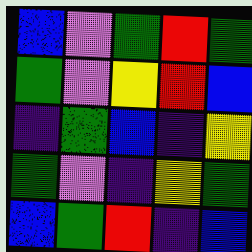[["blue", "violet", "green", "red", "green"], ["green", "violet", "yellow", "red", "blue"], ["indigo", "green", "blue", "indigo", "yellow"], ["green", "violet", "indigo", "yellow", "green"], ["blue", "green", "red", "indigo", "blue"]]